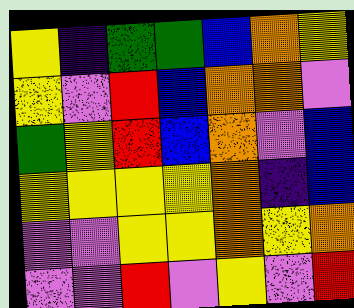[["yellow", "indigo", "green", "green", "blue", "orange", "yellow"], ["yellow", "violet", "red", "blue", "orange", "orange", "violet"], ["green", "yellow", "red", "blue", "orange", "violet", "blue"], ["yellow", "yellow", "yellow", "yellow", "orange", "indigo", "blue"], ["violet", "violet", "yellow", "yellow", "orange", "yellow", "orange"], ["violet", "violet", "red", "violet", "yellow", "violet", "red"]]